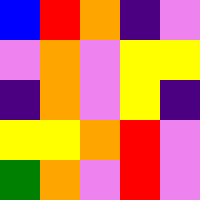[["blue", "red", "orange", "indigo", "violet"], ["violet", "orange", "violet", "yellow", "yellow"], ["indigo", "orange", "violet", "yellow", "indigo"], ["yellow", "yellow", "orange", "red", "violet"], ["green", "orange", "violet", "red", "violet"]]